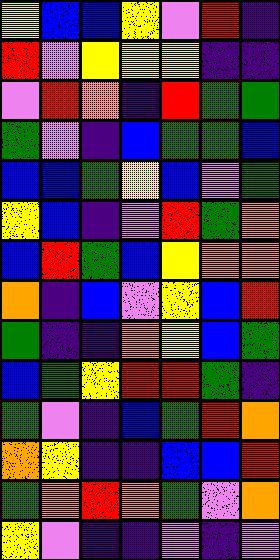[["yellow", "blue", "blue", "yellow", "violet", "red", "indigo"], ["red", "violet", "yellow", "yellow", "yellow", "indigo", "indigo"], ["violet", "red", "orange", "indigo", "red", "green", "green"], ["green", "violet", "indigo", "blue", "green", "green", "blue"], ["blue", "blue", "green", "yellow", "blue", "violet", "green"], ["yellow", "blue", "indigo", "violet", "red", "green", "orange"], ["blue", "red", "green", "blue", "yellow", "orange", "orange"], ["orange", "indigo", "blue", "violet", "yellow", "blue", "red"], ["green", "indigo", "indigo", "orange", "yellow", "blue", "green"], ["blue", "green", "yellow", "red", "red", "green", "indigo"], ["green", "violet", "indigo", "blue", "green", "red", "orange"], ["orange", "yellow", "indigo", "indigo", "blue", "blue", "red"], ["green", "orange", "red", "orange", "green", "violet", "orange"], ["yellow", "violet", "indigo", "indigo", "violet", "indigo", "violet"]]